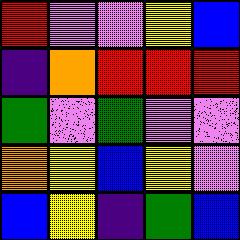[["red", "violet", "violet", "yellow", "blue"], ["indigo", "orange", "red", "red", "red"], ["green", "violet", "green", "violet", "violet"], ["orange", "yellow", "blue", "yellow", "violet"], ["blue", "yellow", "indigo", "green", "blue"]]